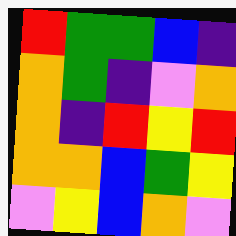[["red", "green", "green", "blue", "indigo"], ["orange", "green", "indigo", "violet", "orange"], ["orange", "indigo", "red", "yellow", "red"], ["orange", "orange", "blue", "green", "yellow"], ["violet", "yellow", "blue", "orange", "violet"]]